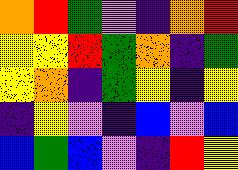[["orange", "red", "green", "violet", "indigo", "orange", "red"], ["yellow", "yellow", "red", "green", "orange", "indigo", "green"], ["yellow", "orange", "indigo", "green", "yellow", "indigo", "yellow"], ["indigo", "yellow", "violet", "indigo", "blue", "violet", "blue"], ["blue", "green", "blue", "violet", "indigo", "red", "yellow"]]